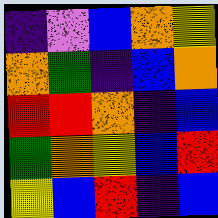[["indigo", "violet", "blue", "orange", "yellow"], ["orange", "green", "indigo", "blue", "orange"], ["red", "red", "orange", "indigo", "blue"], ["green", "orange", "yellow", "blue", "red"], ["yellow", "blue", "red", "indigo", "blue"]]